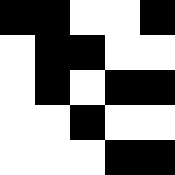[["black", "black", "white", "white", "black"], ["white", "black", "black", "white", "white"], ["white", "black", "white", "black", "black"], ["white", "white", "black", "white", "white"], ["white", "white", "white", "black", "black"]]